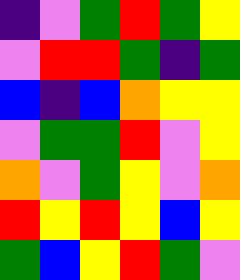[["indigo", "violet", "green", "red", "green", "yellow"], ["violet", "red", "red", "green", "indigo", "green"], ["blue", "indigo", "blue", "orange", "yellow", "yellow"], ["violet", "green", "green", "red", "violet", "yellow"], ["orange", "violet", "green", "yellow", "violet", "orange"], ["red", "yellow", "red", "yellow", "blue", "yellow"], ["green", "blue", "yellow", "red", "green", "violet"]]